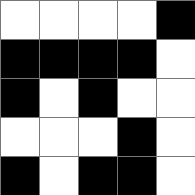[["white", "white", "white", "white", "black"], ["black", "black", "black", "black", "white"], ["black", "white", "black", "white", "white"], ["white", "white", "white", "black", "white"], ["black", "white", "black", "black", "white"]]